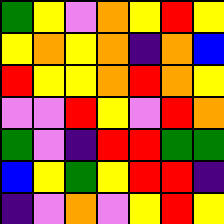[["green", "yellow", "violet", "orange", "yellow", "red", "yellow"], ["yellow", "orange", "yellow", "orange", "indigo", "orange", "blue"], ["red", "yellow", "yellow", "orange", "red", "orange", "yellow"], ["violet", "violet", "red", "yellow", "violet", "red", "orange"], ["green", "violet", "indigo", "red", "red", "green", "green"], ["blue", "yellow", "green", "yellow", "red", "red", "indigo"], ["indigo", "violet", "orange", "violet", "yellow", "red", "yellow"]]